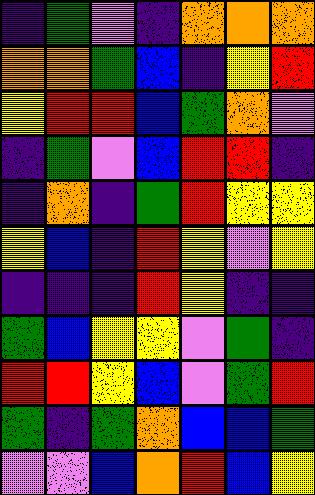[["indigo", "green", "violet", "indigo", "orange", "orange", "orange"], ["orange", "orange", "green", "blue", "indigo", "yellow", "red"], ["yellow", "red", "red", "blue", "green", "orange", "violet"], ["indigo", "green", "violet", "blue", "red", "red", "indigo"], ["indigo", "orange", "indigo", "green", "red", "yellow", "yellow"], ["yellow", "blue", "indigo", "red", "yellow", "violet", "yellow"], ["indigo", "indigo", "indigo", "red", "yellow", "indigo", "indigo"], ["green", "blue", "yellow", "yellow", "violet", "green", "indigo"], ["red", "red", "yellow", "blue", "violet", "green", "red"], ["green", "indigo", "green", "orange", "blue", "blue", "green"], ["violet", "violet", "blue", "orange", "red", "blue", "yellow"]]